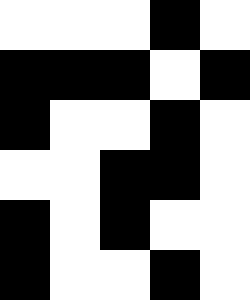[["white", "white", "white", "black", "white"], ["black", "black", "black", "white", "black"], ["black", "white", "white", "black", "white"], ["white", "white", "black", "black", "white"], ["black", "white", "black", "white", "white"], ["black", "white", "white", "black", "white"]]